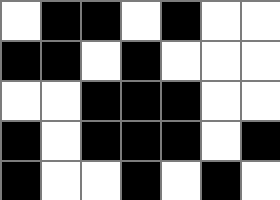[["white", "black", "black", "white", "black", "white", "white"], ["black", "black", "white", "black", "white", "white", "white"], ["white", "white", "black", "black", "black", "white", "white"], ["black", "white", "black", "black", "black", "white", "black"], ["black", "white", "white", "black", "white", "black", "white"]]